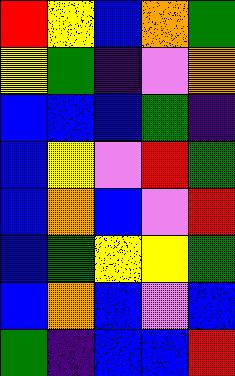[["red", "yellow", "blue", "orange", "green"], ["yellow", "green", "indigo", "violet", "orange"], ["blue", "blue", "blue", "green", "indigo"], ["blue", "yellow", "violet", "red", "green"], ["blue", "orange", "blue", "violet", "red"], ["blue", "green", "yellow", "yellow", "green"], ["blue", "orange", "blue", "violet", "blue"], ["green", "indigo", "blue", "blue", "red"]]